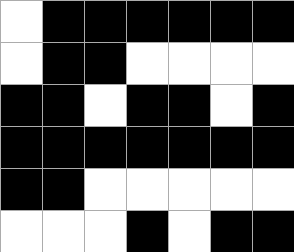[["white", "black", "black", "black", "black", "black", "black"], ["white", "black", "black", "white", "white", "white", "white"], ["black", "black", "white", "black", "black", "white", "black"], ["black", "black", "black", "black", "black", "black", "black"], ["black", "black", "white", "white", "white", "white", "white"], ["white", "white", "white", "black", "white", "black", "black"]]